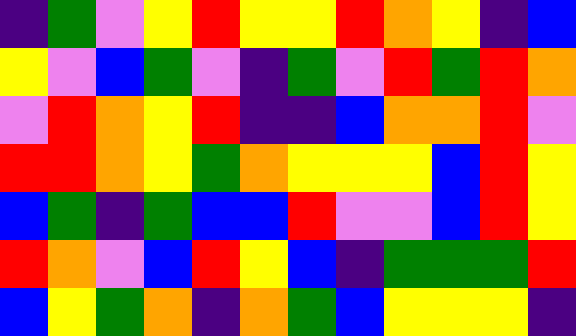[["indigo", "green", "violet", "yellow", "red", "yellow", "yellow", "red", "orange", "yellow", "indigo", "blue"], ["yellow", "violet", "blue", "green", "violet", "indigo", "green", "violet", "red", "green", "red", "orange"], ["violet", "red", "orange", "yellow", "red", "indigo", "indigo", "blue", "orange", "orange", "red", "violet"], ["red", "red", "orange", "yellow", "green", "orange", "yellow", "yellow", "yellow", "blue", "red", "yellow"], ["blue", "green", "indigo", "green", "blue", "blue", "red", "violet", "violet", "blue", "red", "yellow"], ["red", "orange", "violet", "blue", "red", "yellow", "blue", "indigo", "green", "green", "green", "red"], ["blue", "yellow", "green", "orange", "indigo", "orange", "green", "blue", "yellow", "yellow", "yellow", "indigo"]]